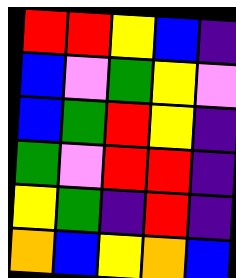[["red", "red", "yellow", "blue", "indigo"], ["blue", "violet", "green", "yellow", "violet"], ["blue", "green", "red", "yellow", "indigo"], ["green", "violet", "red", "red", "indigo"], ["yellow", "green", "indigo", "red", "indigo"], ["orange", "blue", "yellow", "orange", "blue"]]